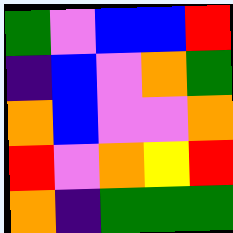[["green", "violet", "blue", "blue", "red"], ["indigo", "blue", "violet", "orange", "green"], ["orange", "blue", "violet", "violet", "orange"], ["red", "violet", "orange", "yellow", "red"], ["orange", "indigo", "green", "green", "green"]]